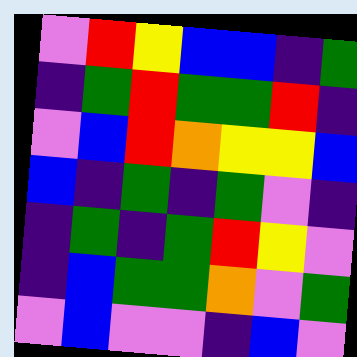[["violet", "red", "yellow", "blue", "blue", "indigo", "green"], ["indigo", "green", "red", "green", "green", "red", "indigo"], ["violet", "blue", "red", "orange", "yellow", "yellow", "blue"], ["blue", "indigo", "green", "indigo", "green", "violet", "indigo"], ["indigo", "green", "indigo", "green", "red", "yellow", "violet"], ["indigo", "blue", "green", "green", "orange", "violet", "green"], ["violet", "blue", "violet", "violet", "indigo", "blue", "violet"]]